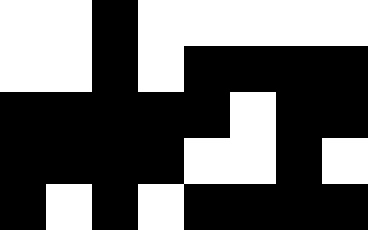[["white", "white", "black", "white", "white", "white", "white", "white"], ["white", "white", "black", "white", "black", "black", "black", "black"], ["black", "black", "black", "black", "black", "white", "black", "black"], ["black", "black", "black", "black", "white", "white", "black", "white"], ["black", "white", "black", "white", "black", "black", "black", "black"]]